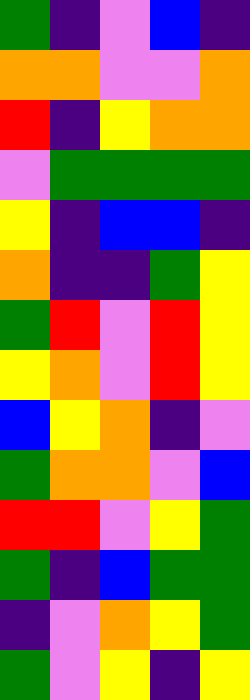[["green", "indigo", "violet", "blue", "indigo"], ["orange", "orange", "violet", "violet", "orange"], ["red", "indigo", "yellow", "orange", "orange"], ["violet", "green", "green", "green", "green"], ["yellow", "indigo", "blue", "blue", "indigo"], ["orange", "indigo", "indigo", "green", "yellow"], ["green", "red", "violet", "red", "yellow"], ["yellow", "orange", "violet", "red", "yellow"], ["blue", "yellow", "orange", "indigo", "violet"], ["green", "orange", "orange", "violet", "blue"], ["red", "red", "violet", "yellow", "green"], ["green", "indigo", "blue", "green", "green"], ["indigo", "violet", "orange", "yellow", "green"], ["green", "violet", "yellow", "indigo", "yellow"]]